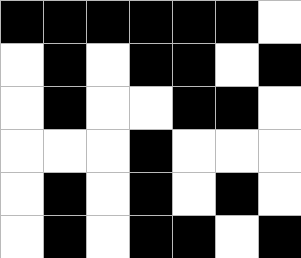[["black", "black", "black", "black", "black", "black", "white"], ["white", "black", "white", "black", "black", "white", "black"], ["white", "black", "white", "white", "black", "black", "white"], ["white", "white", "white", "black", "white", "white", "white"], ["white", "black", "white", "black", "white", "black", "white"], ["white", "black", "white", "black", "black", "white", "black"]]